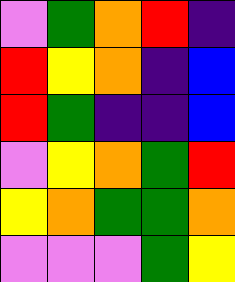[["violet", "green", "orange", "red", "indigo"], ["red", "yellow", "orange", "indigo", "blue"], ["red", "green", "indigo", "indigo", "blue"], ["violet", "yellow", "orange", "green", "red"], ["yellow", "orange", "green", "green", "orange"], ["violet", "violet", "violet", "green", "yellow"]]